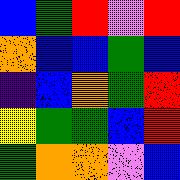[["blue", "green", "red", "violet", "red"], ["orange", "blue", "blue", "green", "blue"], ["indigo", "blue", "orange", "green", "red"], ["yellow", "green", "green", "blue", "red"], ["green", "orange", "orange", "violet", "blue"]]